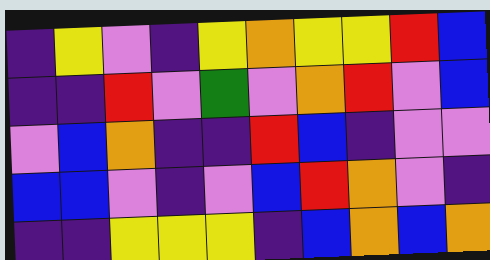[["indigo", "yellow", "violet", "indigo", "yellow", "orange", "yellow", "yellow", "red", "blue"], ["indigo", "indigo", "red", "violet", "green", "violet", "orange", "red", "violet", "blue"], ["violet", "blue", "orange", "indigo", "indigo", "red", "blue", "indigo", "violet", "violet"], ["blue", "blue", "violet", "indigo", "violet", "blue", "red", "orange", "violet", "indigo"], ["indigo", "indigo", "yellow", "yellow", "yellow", "indigo", "blue", "orange", "blue", "orange"]]